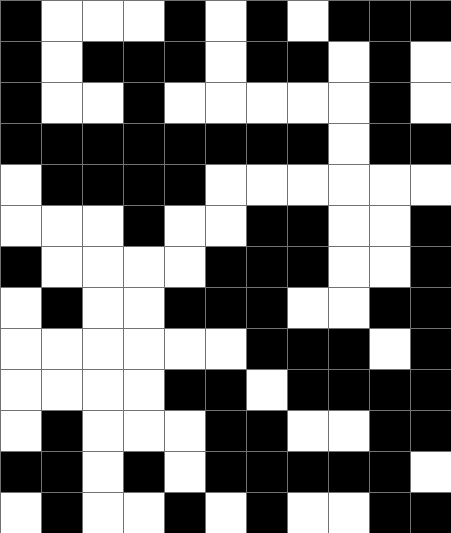[["black", "white", "white", "white", "black", "white", "black", "white", "black", "black", "black"], ["black", "white", "black", "black", "black", "white", "black", "black", "white", "black", "white"], ["black", "white", "white", "black", "white", "white", "white", "white", "white", "black", "white"], ["black", "black", "black", "black", "black", "black", "black", "black", "white", "black", "black"], ["white", "black", "black", "black", "black", "white", "white", "white", "white", "white", "white"], ["white", "white", "white", "black", "white", "white", "black", "black", "white", "white", "black"], ["black", "white", "white", "white", "white", "black", "black", "black", "white", "white", "black"], ["white", "black", "white", "white", "black", "black", "black", "white", "white", "black", "black"], ["white", "white", "white", "white", "white", "white", "black", "black", "black", "white", "black"], ["white", "white", "white", "white", "black", "black", "white", "black", "black", "black", "black"], ["white", "black", "white", "white", "white", "black", "black", "white", "white", "black", "black"], ["black", "black", "white", "black", "white", "black", "black", "black", "black", "black", "white"], ["white", "black", "white", "white", "black", "white", "black", "white", "white", "black", "black"]]